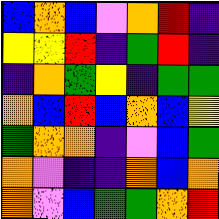[["blue", "orange", "blue", "violet", "orange", "red", "indigo"], ["yellow", "yellow", "red", "indigo", "green", "red", "indigo"], ["indigo", "orange", "green", "yellow", "indigo", "green", "green"], ["orange", "blue", "red", "blue", "orange", "blue", "yellow"], ["green", "orange", "orange", "indigo", "violet", "blue", "green"], ["orange", "violet", "indigo", "indigo", "orange", "blue", "orange"], ["orange", "violet", "blue", "green", "green", "orange", "red"]]